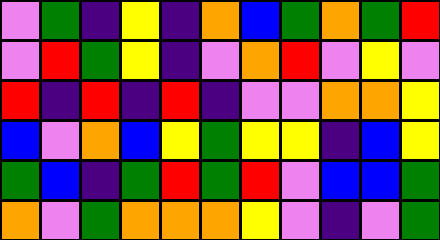[["violet", "green", "indigo", "yellow", "indigo", "orange", "blue", "green", "orange", "green", "red"], ["violet", "red", "green", "yellow", "indigo", "violet", "orange", "red", "violet", "yellow", "violet"], ["red", "indigo", "red", "indigo", "red", "indigo", "violet", "violet", "orange", "orange", "yellow"], ["blue", "violet", "orange", "blue", "yellow", "green", "yellow", "yellow", "indigo", "blue", "yellow"], ["green", "blue", "indigo", "green", "red", "green", "red", "violet", "blue", "blue", "green"], ["orange", "violet", "green", "orange", "orange", "orange", "yellow", "violet", "indigo", "violet", "green"]]